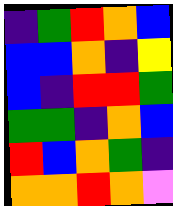[["indigo", "green", "red", "orange", "blue"], ["blue", "blue", "orange", "indigo", "yellow"], ["blue", "indigo", "red", "red", "green"], ["green", "green", "indigo", "orange", "blue"], ["red", "blue", "orange", "green", "indigo"], ["orange", "orange", "red", "orange", "violet"]]